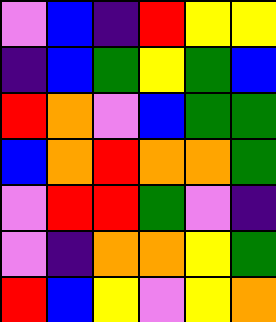[["violet", "blue", "indigo", "red", "yellow", "yellow"], ["indigo", "blue", "green", "yellow", "green", "blue"], ["red", "orange", "violet", "blue", "green", "green"], ["blue", "orange", "red", "orange", "orange", "green"], ["violet", "red", "red", "green", "violet", "indigo"], ["violet", "indigo", "orange", "orange", "yellow", "green"], ["red", "blue", "yellow", "violet", "yellow", "orange"]]